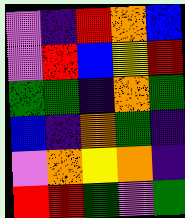[["violet", "indigo", "red", "orange", "blue"], ["violet", "red", "blue", "yellow", "red"], ["green", "green", "indigo", "orange", "green"], ["blue", "indigo", "orange", "green", "indigo"], ["violet", "orange", "yellow", "orange", "indigo"], ["red", "red", "green", "violet", "green"]]